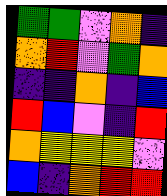[["green", "green", "violet", "orange", "indigo"], ["orange", "red", "violet", "green", "orange"], ["indigo", "indigo", "orange", "indigo", "blue"], ["red", "blue", "violet", "indigo", "red"], ["orange", "yellow", "yellow", "yellow", "violet"], ["blue", "indigo", "orange", "red", "red"]]